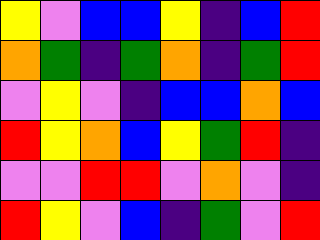[["yellow", "violet", "blue", "blue", "yellow", "indigo", "blue", "red"], ["orange", "green", "indigo", "green", "orange", "indigo", "green", "red"], ["violet", "yellow", "violet", "indigo", "blue", "blue", "orange", "blue"], ["red", "yellow", "orange", "blue", "yellow", "green", "red", "indigo"], ["violet", "violet", "red", "red", "violet", "orange", "violet", "indigo"], ["red", "yellow", "violet", "blue", "indigo", "green", "violet", "red"]]